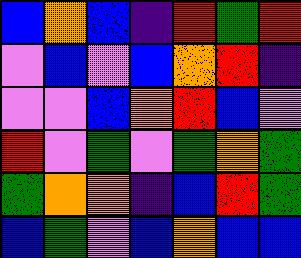[["blue", "orange", "blue", "indigo", "red", "green", "red"], ["violet", "blue", "violet", "blue", "orange", "red", "indigo"], ["violet", "violet", "blue", "orange", "red", "blue", "violet"], ["red", "violet", "green", "violet", "green", "orange", "green"], ["green", "orange", "orange", "indigo", "blue", "red", "green"], ["blue", "green", "violet", "blue", "orange", "blue", "blue"]]